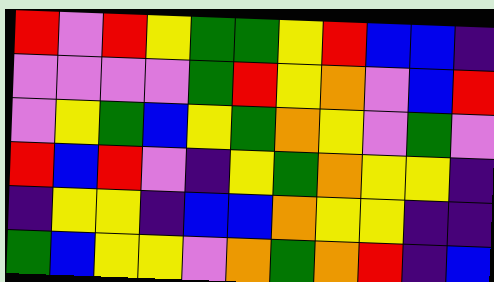[["red", "violet", "red", "yellow", "green", "green", "yellow", "red", "blue", "blue", "indigo"], ["violet", "violet", "violet", "violet", "green", "red", "yellow", "orange", "violet", "blue", "red"], ["violet", "yellow", "green", "blue", "yellow", "green", "orange", "yellow", "violet", "green", "violet"], ["red", "blue", "red", "violet", "indigo", "yellow", "green", "orange", "yellow", "yellow", "indigo"], ["indigo", "yellow", "yellow", "indigo", "blue", "blue", "orange", "yellow", "yellow", "indigo", "indigo"], ["green", "blue", "yellow", "yellow", "violet", "orange", "green", "orange", "red", "indigo", "blue"]]